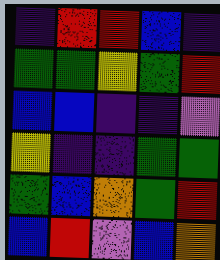[["indigo", "red", "red", "blue", "indigo"], ["green", "green", "yellow", "green", "red"], ["blue", "blue", "indigo", "indigo", "violet"], ["yellow", "indigo", "indigo", "green", "green"], ["green", "blue", "orange", "green", "red"], ["blue", "red", "violet", "blue", "orange"]]